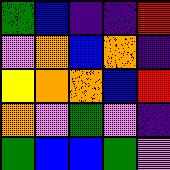[["green", "blue", "indigo", "indigo", "red"], ["violet", "orange", "blue", "orange", "indigo"], ["yellow", "orange", "orange", "blue", "red"], ["orange", "violet", "green", "violet", "indigo"], ["green", "blue", "blue", "green", "violet"]]